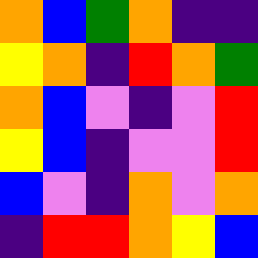[["orange", "blue", "green", "orange", "indigo", "indigo"], ["yellow", "orange", "indigo", "red", "orange", "green"], ["orange", "blue", "violet", "indigo", "violet", "red"], ["yellow", "blue", "indigo", "violet", "violet", "red"], ["blue", "violet", "indigo", "orange", "violet", "orange"], ["indigo", "red", "red", "orange", "yellow", "blue"]]